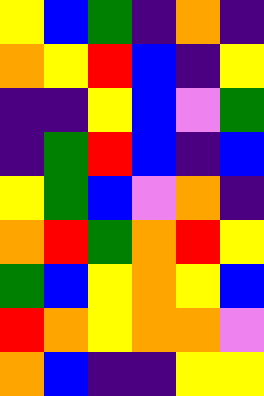[["yellow", "blue", "green", "indigo", "orange", "indigo"], ["orange", "yellow", "red", "blue", "indigo", "yellow"], ["indigo", "indigo", "yellow", "blue", "violet", "green"], ["indigo", "green", "red", "blue", "indigo", "blue"], ["yellow", "green", "blue", "violet", "orange", "indigo"], ["orange", "red", "green", "orange", "red", "yellow"], ["green", "blue", "yellow", "orange", "yellow", "blue"], ["red", "orange", "yellow", "orange", "orange", "violet"], ["orange", "blue", "indigo", "indigo", "yellow", "yellow"]]